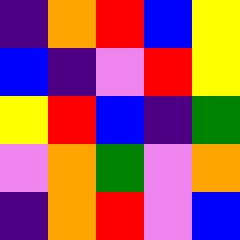[["indigo", "orange", "red", "blue", "yellow"], ["blue", "indigo", "violet", "red", "yellow"], ["yellow", "red", "blue", "indigo", "green"], ["violet", "orange", "green", "violet", "orange"], ["indigo", "orange", "red", "violet", "blue"]]